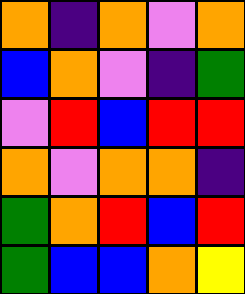[["orange", "indigo", "orange", "violet", "orange"], ["blue", "orange", "violet", "indigo", "green"], ["violet", "red", "blue", "red", "red"], ["orange", "violet", "orange", "orange", "indigo"], ["green", "orange", "red", "blue", "red"], ["green", "blue", "blue", "orange", "yellow"]]